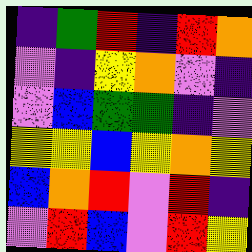[["indigo", "green", "red", "indigo", "red", "orange"], ["violet", "indigo", "yellow", "orange", "violet", "indigo"], ["violet", "blue", "green", "green", "indigo", "violet"], ["yellow", "yellow", "blue", "yellow", "orange", "yellow"], ["blue", "orange", "red", "violet", "red", "indigo"], ["violet", "red", "blue", "violet", "red", "yellow"]]